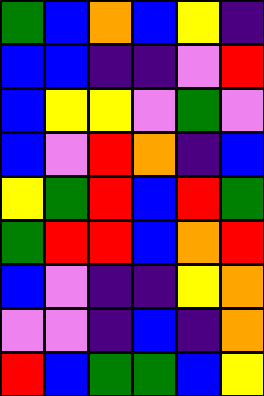[["green", "blue", "orange", "blue", "yellow", "indigo"], ["blue", "blue", "indigo", "indigo", "violet", "red"], ["blue", "yellow", "yellow", "violet", "green", "violet"], ["blue", "violet", "red", "orange", "indigo", "blue"], ["yellow", "green", "red", "blue", "red", "green"], ["green", "red", "red", "blue", "orange", "red"], ["blue", "violet", "indigo", "indigo", "yellow", "orange"], ["violet", "violet", "indigo", "blue", "indigo", "orange"], ["red", "blue", "green", "green", "blue", "yellow"]]